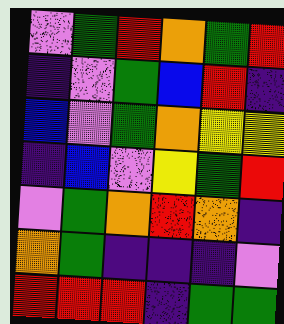[["violet", "green", "red", "orange", "green", "red"], ["indigo", "violet", "green", "blue", "red", "indigo"], ["blue", "violet", "green", "orange", "yellow", "yellow"], ["indigo", "blue", "violet", "yellow", "green", "red"], ["violet", "green", "orange", "red", "orange", "indigo"], ["orange", "green", "indigo", "indigo", "indigo", "violet"], ["red", "red", "red", "indigo", "green", "green"]]